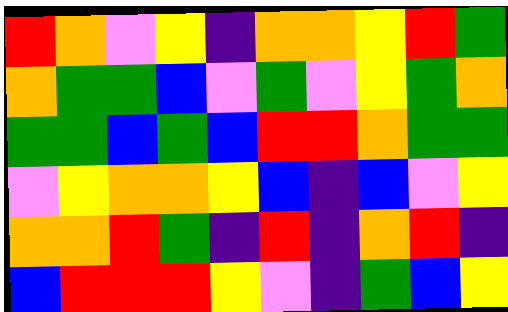[["red", "orange", "violet", "yellow", "indigo", "orange", "orange", "yellow", "red", "green"], ["orange", "green", "green", "blue", "violet", "green", "violet", "yellow", "green", "orange"], ["green", "green", "blue", "green", "blue", "red", "red", "orange", "green", "green"], ["violet", "yellow", "orange", "orange", "yellow", "blue", "indigo", "blue", "violet", "yellow"], ["orange", "orange", "red", "green", "indigo", "red", "indigo", "orange", "red", "indigo"], ["blue", "red", "red", "red", "yellow", "violet", "indigo", "green", "blue", "yellow"]]